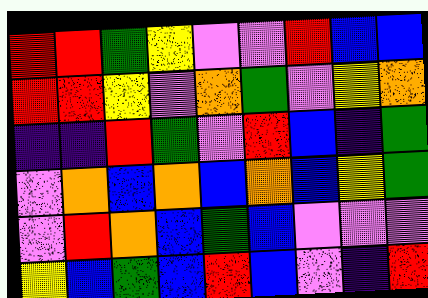[["red", "red", "green", "yellow", "violet", "violet", "red", "blue", "blue"], ["red", "red", "yellow", "violet", "orange", "green", "violet", "yellow", "orange"], ["indigo", "indigo", "red", "green", "violet", "red", "blue", "indigo", "green"], ["violet", "orange", "blue", "orange", "blue", "orange", "blue", "yellow", "green"], ["violet", "red", "orange", "blue", "green", "blue", "violet", "violet", "violet"], ["yellow", "blue", "green", "blue", "red", "blue", "violet", "indigo", "red"]]